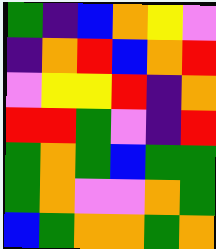[["green", "indigo", "blue", "orange", "yellow", "violet"], ["indigo", "orange", "red", "blue", "orange", "red"], ["violet", "yellow", "yellow", "red", "indigo", "orange"], ["red", "red", "green", "violet", "indigo", "red"], ["green", "orange", "green", "blue", "green", "green"], ["green", "orange", "violet", "violet", "orange", "green"], ["blue", "green", "orange", "orange", "green", "orange"]]